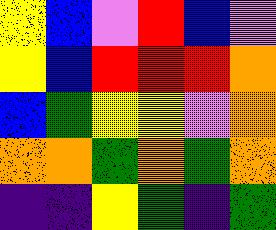[["yellow", "blue", "violet", "red", "blue", "violet"], ["yellow", "blue", "red", "red", "red", "orange"], ["blue", "green", "yellow", "yellow", "violet", "orange"], ["orange", "orange", "green", "orange", "green", "orange"], ["indigo", "indigo", "yellow", "green", "indigo", "green"]]